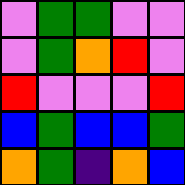[["violet", "green", "green", "violet", "violet"], ["violet", "green", "orange", "red", "violet"], ["red", "violet", "violet", "violet", "red"], ["blue", "green", "blue", "blue", "green"], ["orange", "green", "indigo", "orange", "blue"]]